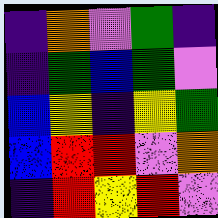[["indigo", "orange", "violet", "green", "indigo"], ["indigo", "green", "blue", "green", "violet"], ["blue", "yellow", "indigo", "yellow", "green"], ["blue", "red", "red", "violet", "orange"], ["indigo", "red", "yellow", "red", "violet"]]